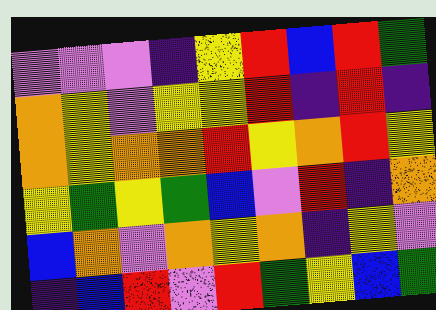[["violet", "violet", "violet", "indigo", "yellow", "red", "blue", "red", "green"], ["orange", "yellow", "violet", "yellow", "yellow", "red", "indigo", "red", "indigo"], ["orange", "yellow", "orange", "orange", "red", "yellow", "orange", "red", "yellow"], ["yellow", "green", "yellow", "green", "blue", "violet", "red", "indigo", "orange"], ["blue", "orange", "violet", "orange", "yellow", "orange", "indigo", "yellow", "violet"], ["indigo", "blue", "red", "violet", "red", "green", "yellow", "blue", "green"]]